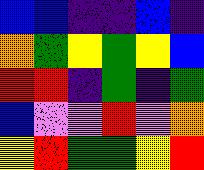[["blue", "blue", "indigo", "indigo", "blue", "indigo"], ["orange", "green", "yellow", "green", "yellow", "blue"], ["red", "red", "indigo", "green", "indigo", "green"], ["blue", "violet", "violet", "red", "violet", "orange"], ["yellow", "red", "green", "green", "yellow", "red"]]